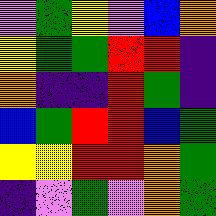[["violet", "green", "yellow", "violet", "blue", "orange"], ["yellow", "green", "green", "red", "red", "indigo"], ["orange", "indigo", "indigo", "red", "green", "indigo"], ["blue", "green", "red", "red", "blue", "green"], ["yellow", "yellow", "red", "red", "orange", "green"], ["indigo", "violet", "green", "violet", "orange", "green"]]